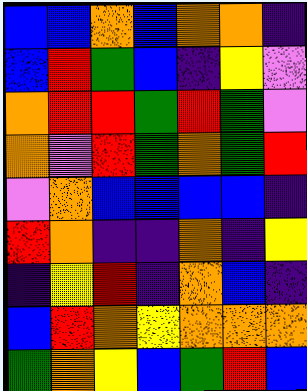[["blue", "blue", "orange", "blue", "orange", "orange", "indigo"], ["blue", "red", "green", "blue", "indigo", "yellow", "violet"], ["orange", "red", "red", "green", "red", "green", "violet"], ["orange", "violet", "red", "green", "orange", "green", "red"], ["violet", "orange", "blue", "blue", "blue", "blue", "indigo"], ["red", "orange", "indigo", "indigo", "orange", "indigo", "yellow"], ["indigo", "yellow", "red", "indigo", "orange", "blue", "indigo"], ["blue", "red", "orange", "yellow", "orange", "orange", "orange"], ["green", "orange", "yellow", "blue", "green", "red", "blue"]]